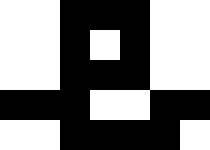[["white", "white", "black", "black", "black", "white", "white"], ["white", "white", "black", "white", "black", "white", "white"], ["white", "white", "black", "black", "black", "white", "white"], ["black", "black", "black", "white", "white", "black", "black"], ["white", "white", "black", "black", "black", "black", "white"]]